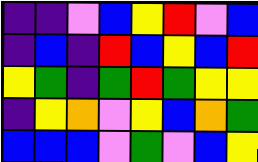[["indigo", "indigo", "violet", "blue", "yellow", "red", "violet", "blue"], ["indigo", "blue", "indigo", "red", "blue", "yellow", "blue", "red"], ["yellow", "green", "indigo", "green", "red", "green", "yellow", "yellow"], ["indigo", "yellow", "orange", "violet", "yellow", "blue", "orange", "green"], ["blue", "blue", "blue", "violet", "green", "violet", "blue", "yellow"]]